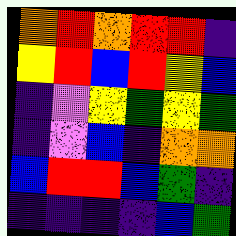[["orange", "red", "orange", "red", "red", "indigo"], ["yellow", "red", "blue", "red", "yellow", "blue"], ["indigo", "violet", "yellow", "green", "yellow", "green"], ["indigo", "violet", "blue", "indigo", "orange", "orange"], ["blue", "red", "red", "blue", "green", "indigo"], ["indigo", "indigo", "indigo", "indigo", "blue", "green"]]